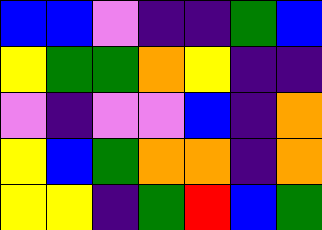[["blue", "blue", "violet", "indigo", "indigo", "green", "blue"], ["yellow", "green", "green", "orange", "yellow", "indigo", "indigo"], ["violet", "indigo", "violet", "violet", "blue", "indigo", "orange"], ["yellow", "blue", "green", "orange", "orange", "indigo", "orange"], ["yellow", "yellow", "indigo", "green", "red", "blue", "green"]]